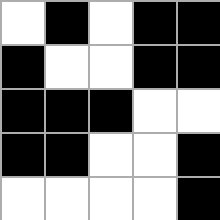[["white", "black", "white", "black", "black"], ["black", "white", "white", "black", "black"], ["black", "black", "black", "white", "white"], ["black", "black", "white", "white", "black"], ["white", "white", "white", "white", "black"]]